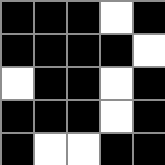[["black", "black", "black", "white", "black"], ["black", "black", "black", "black", "white"], ["white", "black", "black", "white", "black"], ["black", "black", "black", "white", "black"], ["black", "white", "white", "black", "black"]]